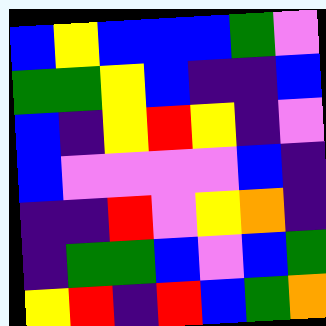[["blue", "yellow", "blue", "blue", "blue", "green", "violet"], ["green", "green", "yellow", "blue", "indigo", "indigo", "blue"], ["blue", "indigo", "yellow", "red", "yellow", "indigo", "violet"], ["blue", "violet", "violet", "violet", "violet", "blue", "indigo"], ["indigo", "indigo", "red", "violet", "yellow", "orange", "indigo"], ["indigo", "green", "green", "blue", "violet", "blue", "green"], ["yellow", "red", "indigo", "red", "blue", "green", "orange"]]